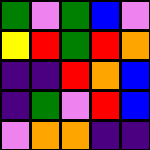[["green", "violet", "green", "blue", "violet"], ["yellow", "red", "green", "red", "orange"], ["indigo", "indigo", "red", "orange", "blue"], ["indigo", "green", "violet", "red", "blue"], ["violet", "orange", "orange", "indigo", "indigo"]]